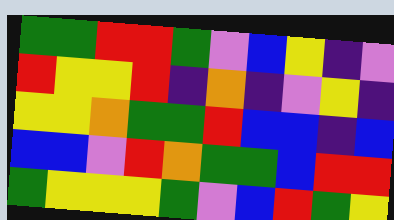[["green", "green", "red", "red", "green", "violet", "blue", "yellow", "indigo", "violet"], ["red", "yellow", "yellow", "red", "indigo", "orange", "indigo", "violet", "yellow", "indigo"], ["yellow", "yellow", "orange", "green", "green", "red", "blue", "blue", "indigo", "blue"], ["blue", "blue", "violet", "red", "orange", "green", "green", "blue", "red", "red"], ["green", "yellow", "yellow", "yellow", "green", "violet", "blue", "red", "green", "yellow"]]